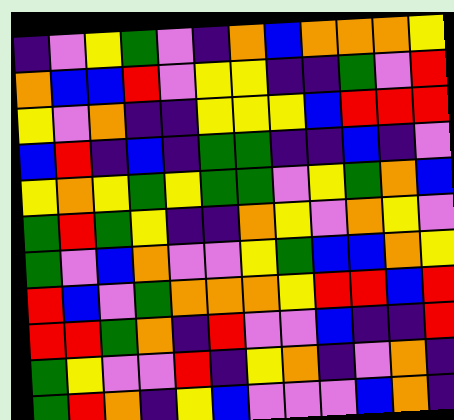[["indigo", "violet", "yellow", "green", "violet", "indigo", "orange", "blue", "orange", "orange", "orange", "yellow"], ["orange", "blue", "blue", "red", "violet", "yellow", "yellow", "indigo", "indigo", "green", "violet", "red"], ["yellow", "violet", "orange", "indigo", "indigo", "yellow", "yellow", "yellow", "blue", "red", "red", "red"], ["blue", "red", "indigo", "blue", "indigo", "green", "green", "indigo", "indigo", "blue", "indigo", "violet"], ["yellow", "orange", "yellow", "green", "yellow", "green", "green", "violet", "yellow", "green", "orange", "blue"], ["green", "red", "green", "yellow", "indigo", "indigo", "orange", "yellow", "violet", "orange", "yellow", "violet"], ["green", "violet", "blue", "orange", "violet", "violet", "yellow", "green", "blue", "blue", "orange", "yellow"], ["red", "blue", "violet", "green", "orange", "orange", "orange", "yellow", "red", "red", "blue", "red"], ["red", "red", "green", "orange", "indigo", "red", "violet", "violet", "blue", "indigo", "indigo", "red"], ["green", "yellow", "violet", "violet", "red", "indigo", "yellow", "orange", "indigo", "violet", "orange", "indigo"], ["green", "red", "orange", "indigo", "yellow", "blue", "violet", "violet", "violet", "blue", "orange", "indigo"]]